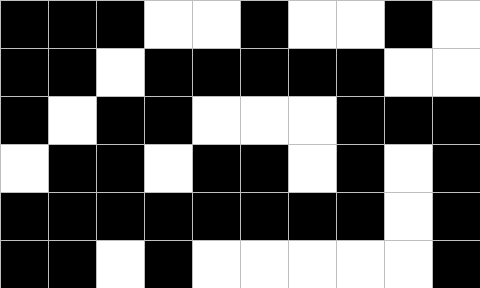[["black", "black", "black", "white", "white", "black", "white", "white", "black", "white"], ["black", "black", "white", "black", "black", "black", "black", "black", "white", "white"], ["black", "white", "black", "black", "white", "white", "white", "black", "black", "black"], ["white", "black", "black", "white", "black", "black", "white", "black", "white", "black"], ["black", "black", "black", "black", "black", "black", "black", "black", "white", "black"], ["black", "black", "white", "black", "white", "white", "white", "white", "white", "black"]]